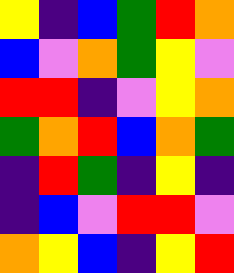[["yellow", "indigo", "blue", "green", "red", "orange"], ["blue", "violet", "orange", "green", "yellow", "violet"], ["red", "red", "indigo", "violet", "yellow", "orange"], ["green", "orange", "red", "blue", "orange", "green"], ["indigo", "red", "green", "indigo", "yellow", "indigo"], ["indigo", "blue", "violet", "red", "red", "violet"], ["orange", "yellow", "blue", "indigo", "yellow", "red"]]